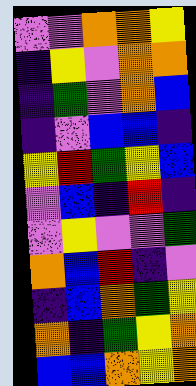[["violet", "violet", "orange", "orange", "yellow"], ["indigo", "yellow", "violet", "orange", "orange"], ["indigo", "green", "violet", "orange", "blue"], ["indigo", "violet", "blue", "blue", "indigo"], ["yellow", "red", "green", "yellow", "blue"], ["violet", "blue", "indigo", "red", "indigo"], ["violet", "yellow", "violet", "violet", "green"], ["orange", "blue", "red", "indigo", "violet"], ["indigo", "blue", "orange", "green", "yellow"], ["orange", "indigo", "green", "yellow", "orange"], ["blue", "blue", "orange", "yellow", "orange"]]